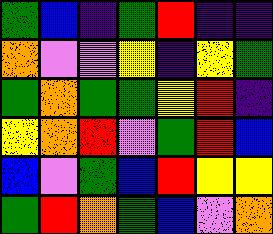[["green", "blue", "indigo", "green", "red", "indigo", "indigo"], ["orange", "violet", "violet", "yellow", "indigo", "yellow", "green"], ["green", "orange", "green", "green", "yellow", "red", "indigo"], ["yellow", "orange", "red", "violet", "green", "red", "blue"], ["blue", "violet", "green", "blue", "red", "yellow", "yellow"], ["green", "red", "orange", "green", "blue", "violet", "orange"]]